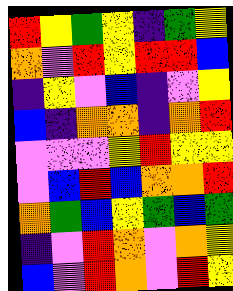[["red", "yellow", "green", "yellow", "indigo", "green", "yellow"], ["orange", "violet", "red", "yellow", "red", "red", "blue"], ["indigo", "yellow", "violet", "blue", "indigo", "violet", "yellow"], ["blue", "indigo", "orange", "orange", "indigo", "orange", "red"], ["violet", "violet", "violet", "yellow", "red", "yellow", "yellow"], ["violet", "blue", "red", "blue", "orange", "orange", "red"], ["orange", "green", "blue", "yellow", "green", "blue", "green"], ["indigo", "violet", "red", "orange", "violet", "orange", "yellow"], ["blue", "violet", "red", "orange", "violet", "red", "yellow"]]